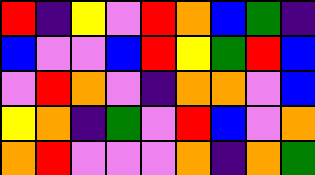[["red", "indigo", "yellow", "violet", "red", "orange", "blue", "green", "indigo"], ["blue", "violet", "violet", "blue", "red", "yellow", "green", "red", "blue"], ["violet", "red", "orange", "violet", "indigo", "orange", "orange", "violet", "blue"], ["yellow", "orange", "indigo", "green", "violet", "red", "blue", "violet", "orange"], ["orange", "red", "violet", "violet", "violet", "orange", "indigo", "orange", "green"]]